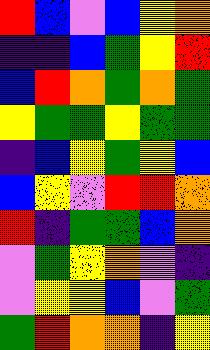[["red", "blue", "violet", "blue", "yellow", "orange"], ["indigo", "indigo", "blue", "green", "yellow", "red"], ["blue", "red", "orange", "green", "orange", "green"], ["yellow", "green", "green", "yellow", "green", "green"], ["indigo", "blue", "yellow", "green", "yellow", "blue"], ["blue", "yellow", "violet", "red", "red", "orange"], ["red", "indigo", "green", "green", "blue", "orange"], ["violet", "green", "yellow", "orange", "violet", "indigo"], ["violet", "yellow", "yellow", "blue", "violet", "green"], ["green", "red", "orange", "orange", "indigo", "yellow"]]